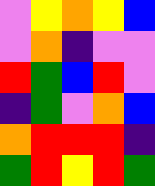[["violet", "yellow", "orange", "yellow", "blue"], ["violet", "orange", "indigo", "violet", "violet"], ["red", "green", "blue", "red", "violet"], ["indigo", "green", "violet", "orange", "blue"], ["orange", "red", "red", "red", "indigo"], ["green", "red", "yellow", "red", "green"]]